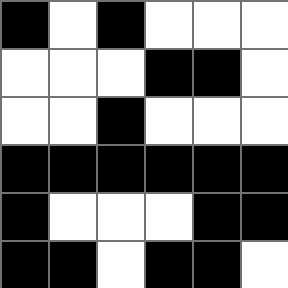[["black", "white", "black", "white", "white", "white"], ["white", "white", "white", "black", "black", "white"], ["white", "white", "black", "white", "white", "white"], ["black", "black", "black", "black", "black", "black"], ["black", "white", "white", "white", "black", "black"], ["black", "black", "white", "black", "black", "white"]]